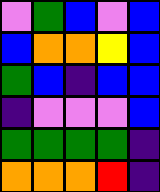[["violet", "green", "blue", "violet", "blue"], ["blue", "orange", "orange", "yellow", "blue"], ["green", "blue", "indigo", "blue", "blue"], ["indigo", "violet", "violet", "violet", "blue"], ["green", "green", "green", "green", "indigo"], ["orange", "orange", "orange", "red", "indigo"]]